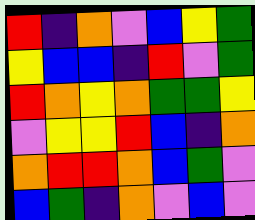[["red", "indigo", "orange", "violet", "blue", "yellow", "green"], ["yellow", "blue", "blue", "indigo", "red", "violet", "green"], ["red", "orange", "yellow", "orange", "green", "green", "yellow"], ["violet", "yellow", "yellow", "red", "blue", "indigo", "orange"], ["orange", "red", "red", "orange", "blue", "green", "violet"], ["blue", "green", "indigo", "orange", "violet", "blue", "violet"]]